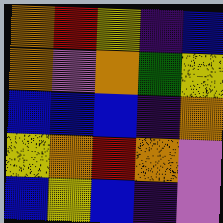[["orange", "red", "yellow", "indigo", "blue"], ["orange", "violet", "orange", "green", "yellow"], ["blue", "blue", "blue", "indigo", "orange"], ["yellow", "orange", "red", "orange", "violet"], ["blue", "yellow", "blue", "indigo", "violet"]]